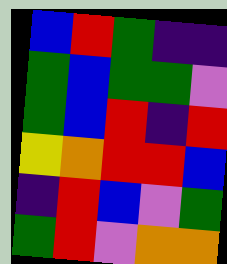[["blue", "red", "green", "indigo", "indigo"], ["green", "blue", "green", "green", "violet"], ["green", "blue", "red", "indigo", "red"], ["yellow", "orange", "red", "red", "blue"], ["indigo", "red", "blue", "violet", "green"], ["green", "red", "violet", "orange", "orange"]]